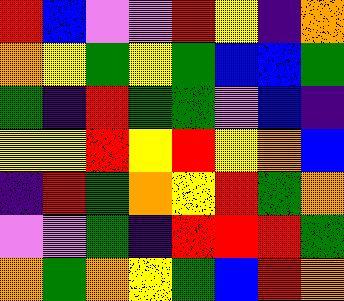[["red", "blue", "violet", "violet", "red", "yellow", "indigo", "orange"], ["orange", "yellow", "green", "yellow", "green", "blue", "blue", "green"], ["green", "indigo", "red", "green", "green", "violet", "blue", "indigo"], ["yellow", "yellow", "red", "yellow", "red", "yellow", "orange", "blue"], ["indigo", "red", "green", "orange", "yellow", "red", "green", "orange"], ["violet", "violet", "green", "indigo", "red", "red", "red", "green"], ["orange", "green", "orange", "yellow", "green", "blue", "red", "orange"]]